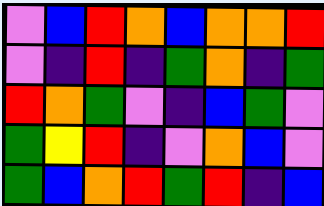[["violet", "blue", "red", "orange", "blue", "orange", "orange", "red"], ["violet", "indigo", "red", "indigo", "green", "orange", "indigo", "green"], ["red", "orange", "green", "violet", "indigo", "blue", "green", "violet"], ["green", "yellow", "red", "indigo", "violet", "orange", "blue", "violet"], ["green", "blue", "orange", "red", "green", "red", "indigo", "blue"]]